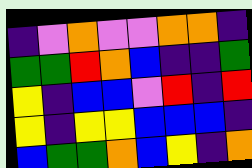[["indigo", "violet", "orange", "violet", "violet", "orange", "orange", "indigo"], ["green", "green", "red", "orange", "blue", "indigo", "indigo", "green"], ["yellow", "indigo", "blue", "blue", "violet", "red", "indigo", "red"], ["yellow", "indigo", "yellow", "yellow", "blue", "blue", "blue", "indigo"], ["blue", "green", "green", "orange", "blue", "yellow", "indigo", "orange"]]